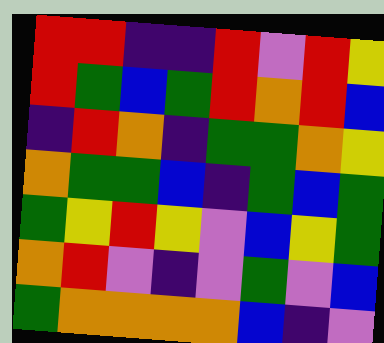[["red", "red", "indigo", "indigo", "red", "violet", "red", "yellow"], ["red", "green", "blue", "green", "red", "orange", "red", "blue"], ["indigo", "red", "orange", "indigo", "green", "green", "orange", "yellow"], ["orange", "green", "green", "blue", "indigo", "green", "blue", "green"], ["green", "yellow", "red", "yellow", "violet", "blue", "yellow", "green"], ["orange", "red", "violet", "indigo", "violet", "green", "violet", "blue"], ["green", "orange", "orange", "orange", "orange", "blue", "indigo", "violet"]]